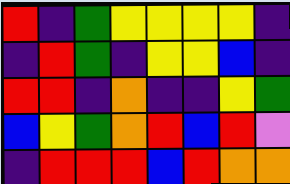[["red", "indigo", "green", "yellow", "yellow", "yellow", "yellow", "indigo"], ["indigo", "red", "green", "indigo", "yellow", "yellow", "blue", "indigo"], ["red", "red", "indigo", "orange", "indigo", "indigo", "yellow", "green"], ["blue", "yellow", "green", "orange", "red", "blue", "red", "violet"], ["indigo", "red", "red", "red", "blue", "red", "orange", "orange"]]